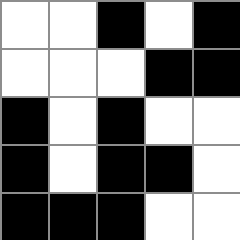[["white", "white", "black", "white", "black"], ["white", "white", "white", "black", "black"], ["black", "white", "black", "white", "white"], ["black", "white", "black", "black", "white"], ["black", "black", "black", "white", "white"]]